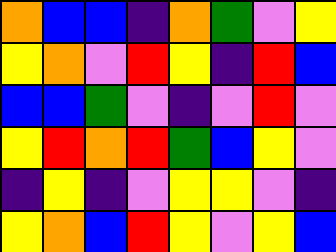[["orange", "blue", "blue", "indigo", "orange", "green", "violet", "yellow"], ["yellow", "orange", "violet", "red", "yellow", "indigo", "red", "blue"], ["blue", "blue", "green", "violet", "indigo", "violet", "red", "violet"], ["yellow", "red", "orange", "red", "green", "blue", "yellow", "violet"], ["indigo", "yellow", "indigo", "violet", "yellow", "yellow", "violet", "indigo"], ["yellow", "orange", "blue", "red", "yellow", "violet", "yellow", "blue"]]